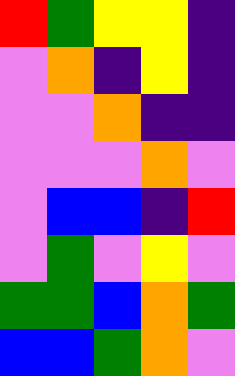[["red", "green", "yellow", "yellow", "indigo"], ["violet", "orange", "indigo", "yellow", "indigo"], ["violet", "violet", "orange", "indigo", "indigo"], ["violet", "violet", "violet", "orange", "violet"], ["violet", "blue", "blue", "indigo", "red"], ["violet", "green", "violet", "yellow", "violet"], ["green", "green", "blue", "orange", "green"], ["blue", "blue", "green", "orange", "violet"]]